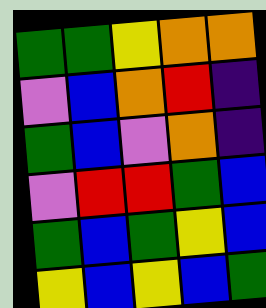[["green", "green", "yellow", "orange", "orange"], ["violet", "blue", "orange", "red", "indigo"], ["green", "blue", "violet", "orange", "indigo"], ["violet", "red", "red", "green", "blue"], ["green", "blue", "green", "yellow", "blue"], ["yellow", "blue", "yellow", "blue", "green"]]